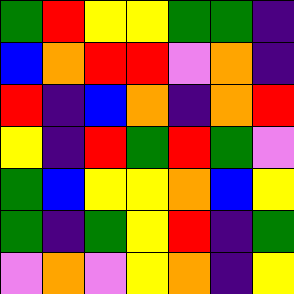[["green", "red", "yellow", "yellow", "green", "green", "indigo"], ["blue", "orange", "red", "red", "violet", "orange", "indigo"], ["red", "indigo", "blue", "orange", "indigo", "orange", "red"], ["yellow", "indigo", "red", "green", "red", "green", "violet"], ["green", "blue", "yellow", "yellow", "orange", "blue", "yellow"], ["green", "indigo", "green", "yellow", "red", "indigo", "green"], ["violet", "orange", "violet", "yellow", "orange", "indigo", "yellow"]]